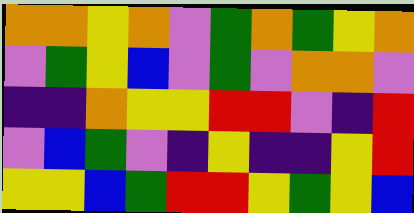[["orange", "orange", "yellow", "orange", "violet", "green", "orange", "green", "yellow", "orange"], ["violet", "green", "yellow", "blue", "violet", "green", "violet", "orange", "orange", "violet"], ["indigo", "indigo", "orange", "yellow", "yellow", "red", "red", "violet", "indigo", "red"], ["violet", "blue", "green", "violet", "indigo", "yellow", "indigo", "indigo", "yellow", "red"], ["yellow", "yellow", "blue", "green", "red", "red", "yellow", "green", "yellow", "blue"]]